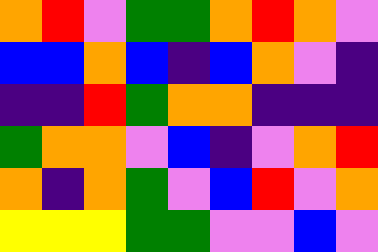[["orange", "red", "violet", "green", "green", "orange", "red", "orange", "violet"], ["blue", "blue", "orange", "blue", "indigo", "blue", "orange", "violet", "indigo"], ["indigo", "indigo", "red", "green", "orange", "orange", "indigo", "indigo", "indigo"], ["green", "orange", "orange", "violet", "blue", "indigo", "violet", "orange", "red"], ["orange", "indigo", "orange", "green", "violet", "blue", "red", "violet", "orange"], ["yellow", "yellow", "yellow", "green", "green", "violet", "violet", "blue", "violet"]]